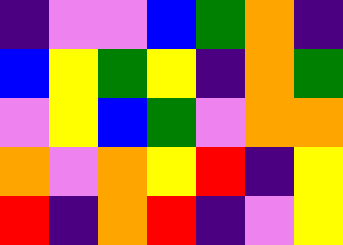[["indigo", "violet", "violet", "blue", "green", "orange", "indigo"], ["blue", "yellow", "green", "yellow", "indigo", "orange", "green"], ["violet", "yellow", "blue", "green", "violet", "orange", "orange"], ["orange", "violet", "orange", "yellow", "red", "indigo", "yellow"], ["red", "indigo", "orange", "red", "indigo", "violet", "yellow"]]